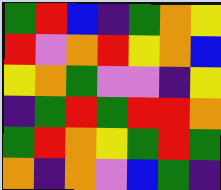[["green", "red", "blue", "indigo", "green", "orange", "yellow"], ["red", "violet", "orange", "red", "yellow", "orange", "blue"], ["yellow", "orange", "green", "violet", "violet", "indigo", "yellow"], ["indigo", "green", "red", "green", "red", "red", "orange"], ["green", "red", "orange", "yellow", "green", "red", "green"], ["orange", "indigo", "orange", "violet", "blue", "green", "indigo"]]